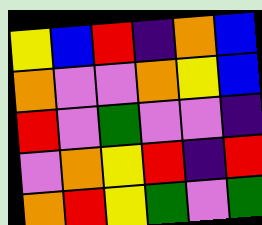[["yellow", "blue", "red", "indigo", "orange", "blue"], ["orange", "violet", "violet", "orange", "yellow", "blue"], ["red", "violet", "green", "violet", "violet", "indigo"], ["violet", "orange", "yellow", "red", "indigo", "red"], ["orange", "red", "yellow", "green", "violet", "green"]]